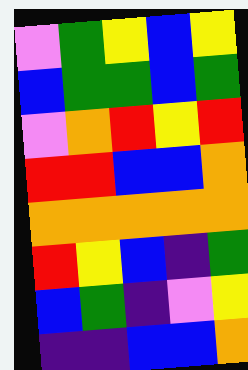[["violet", "green", "yellow", "blue", "yellow"], ["blue", "green", "green", "blue", "green"], ["violet", "orange", "red", "yellow", "red"], ["red", "red", "blue", "blue", "orange"], ["orange", "orange", "orange", "orange", "orange"], ["red", "yellow", "blue", "indigo", "green"], ["blue", "green", "indigo", "violet", "yellow"], ["indigo", "indigo", "blue", "blue", "orange"]]